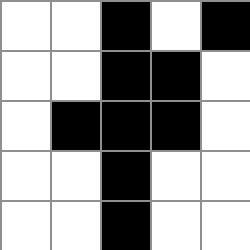[["white", "white", "black", "white", "black"], ["white", "white", "black", "black", "white"], ["white", "black", "black", "black", "white"], ["white", "white", "black", "white", "white"], ["white", "white", "black", "white", "white"]]